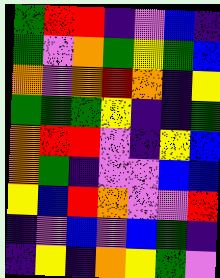[["green", "red", "red", "indigo", "violet", "blue", "indigo"], ["green", "violet", "orange", "green", "yellow", "green", "blue"], ["orange", "violet", "orange", "red", "orange", "indigo", "yellow"], ["green", "green", "green", "yellow", "indigo", "indigo", "green"], ["orange", "red", "red", "violet", "indigo", "yellow", "blue"], ["orange", "green", "indigo", "violet", "violet", "blue", "blue"], ["yellow", "blue", "red", "orange", "violet", "violet", "red"], ["indigo", "violet", "blue", "violet", "blue", "green", "indigo"], ["indigo", "yellow", "indigo", "orange", "yellow", "green", "violet"]]